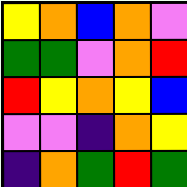[["yellow", "orange", "blue", "orange", "violet"], ["green", "green", "violet", "orange", "red"], ["red", "yellow", "orange", "yellow", "blue"], ["violet", "violet", "indigo", "orange", "yellow"], ["indigo", "orange", "green", "red", "green"]]